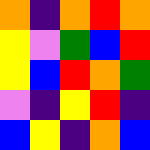[["orange", "indigo", "orange", "red", "orange"], ["yellow", "violet", "green", "blue", "red"], ["yellow", "blue", "red", "orange", "green"], ["violet", "indigo", "yellow", "red", "indigo"], ["blue", "yellow", "indigo", "orange", "blue"]]